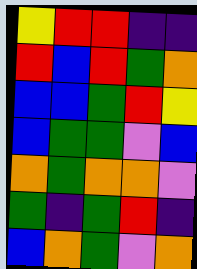[["yellow", "red", "red", "indigo", "indigo"], ["red", "blue", "red", "green", "orange"], ["blue", "blue", "green", "red", "yellow"], ["blue", "green", "green", "violet", "blue"], ["orange", "green", "orange", "orange", "violet"], ["green", "indigo", "green", "red", "indigo"], ["blue", "orange", "green", "violet", "orange"]]